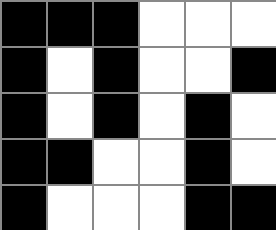[["black", "black", "black", "white", "white", "white"], ["black", "white", "black", "white", "white", "black"], ["black", "white", "black", "white", "black", "white"], ["black", "black", "white", "white", "black", "white"], ["black", "white", "white", "white", "black", "black"]]